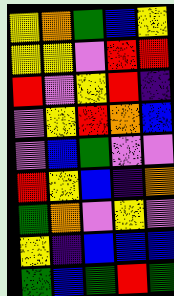[["yellow", "orange", "green", "blue", "yellow"], ["yellow", "yellow", "violet", "red", "red"], ["red", "violet", "yellow", "red", "indigo"], ["violet", "yellow", "red", "orange", "blue"], ["violet", "blue", "green", "violet", "violet"], ["red", "yellow", "blue", "indigo", "orange"], ["green", "orange", "violet", "yellow", "violet"], ["yellow", "indigo", "blue", "blue", "blue"], ["green", "blue", "green", "red", "green"]]